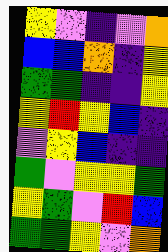[["yellow", "violet", "indigo", "violet", "orange"], ["blue", "blue", "orange", "indigo", "yellow"], ["green", "green", "indigo", "indigo", "yellow"], ["yellow", "red", "yellow", "blue", "indigo"], ["violet", "yellow", "blue", "indigo", "indigo"], ["green", "violet", "yellow", "yellow", "green"], ["yellow", "green", "violet", "red", "blue"], ["green", "green", "yellow", "violet", "orange"]]